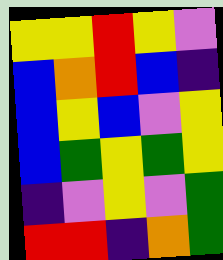[["yellow", "yellow", "red", "yellow", "violet"], ["blue", "orange", "red", "blue", "indigo"], ["blue", "yellow", "blue", "violet", "yellow"], ["blue", "green", "yellow", "green", "yellow"], ["indigo", "violet", "yellow", "violet", "green"], ["red", "red", "indigo", "orange", "green"]]